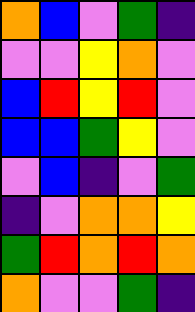[["orange", "blue", "violet", "green", "indigo"], ["violet", "violet", "yellow", "orange", "violet"], ["blue", "red", "yellow", "red", "violet"], ["blue", "blue", "green", "yellow", "violet"], ["violet", "blue", "indigo", "violet", "green"], ["indigo", "violet", "orange", "orange", "yellow"], ["green", "red", "orange", "red", "orange"], ["orange", "violet", "violet", "green", "indigo"]]